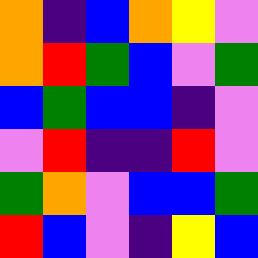[["orange", "indigo", "blue", "orange", "yellow", "violet"], ["orange", "red", "green", "blue", "violet", "green"], ["blue", "green", "blue", "blue", "indigo", "violet"], ["violet", "red", "indigo", "indigo", "red", "violet"], ["green", "orange", "violet", "blue", "blue", "green"], ["red", "blue", "violet", "indigo", "yellow", "blue"]]